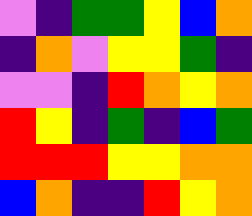[["violet", "indigo", "green", "green", "yellow", "blue", "orange"], ["indigo", "orange", "violet", "yellow", "yellow", "green", "indigo"], ["violet", "violet", "indigo", "red", "orange", "yellow", "orange"], ["red", "yellow", "indigo", "green", "indigo", "blue", "green"], ["red", "red", "red", "yellow", "yellow", "orange", "orange"], ["blue", "orange", "indigo", "indigo", "red", "yellow", "orange"]]